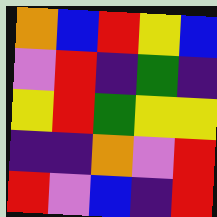[["orange", "blue", "red", "yellow", "blue"], ["violet", "red", "indigo", "green", "indigo"], ["yellow", "red", "green", "yellow", "yellow"], ["indigo", "indigo", "orange", "violet", "red"], ["red", "violet", "blue", "indigo", "red"]]